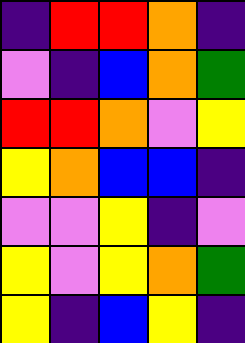[["indigo", "red", "red", "orange", "indigo"], ["violet", "indigo", "blue", "orange", "green"], ["red", "red", "orange", "violet", "yellow"], ["yellow", "orange", "blue", "blue", "indigo"], ["violet", "violet", "yellow", "indigo", "violet"], ["yellow", "violet", "yellow", "orange", "green"], ["yellow", "indigo", "blue", "yellow", "indigo"]]